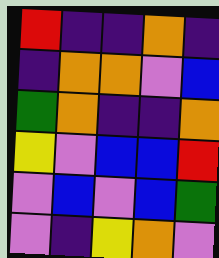[["red", "indigo", "indigo", "orange", "indigo"], ["indigo", "orange", "orange", "violet", "blue"], ["green", "orange", "indigo", "indigo", "orange"], ["yellow", "violet", "blue", "blue", "red"], ["violet", "blue", "violet", "blue", "green"], ["violet", "indigo", "yellow", "orange", "violet"]]